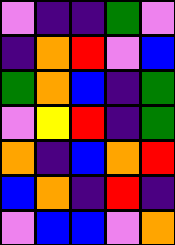[["violet", "indigo", "indigo", "green", "violet"], ["indigo", "orange", "red", "violet", "blue"], ["green", "orange", "blue", "indigo", "green"], ["violet", "yellow", "red", "indigo", "green"], ["orange", "indigo", "blue", "orange", "red"], ["blue", "orange", "indigo", "red", "indigo"], ["violet", "blue", "blue", "violet", "orange"]]